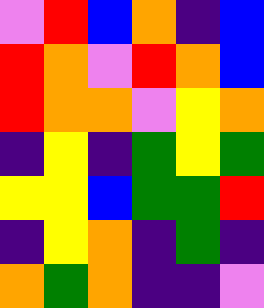[["violet", "red", "blue", "orange", "indigo", "blue"], ["red", "orange", "violet", "red", "orange", "blue"], ["red", "orange", "orange", "violet", "yellow", "orange"], ["indigo", "yellow", "indigo", "green", "yellow", "green"], ["yellow", "yellow", "blue", "green", "green", "red"], ["indigo", "yellow", "orange", "indigo", "green", "indigo"], ["orange", "green", "orange", "indigo", "indigo", "violet"]]